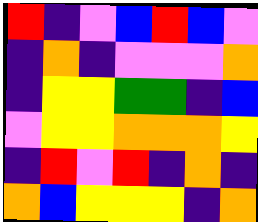[["red", "indigo", "violet", "blue", "red", "blue", "violet"], ["indigo", "orange", "indigo", "violet", "violet", "violet", "orange"], ["indigo", "yellow", "yellow", "green", "green", "indigo", "blue"], ["violet", "yellow", "yellow", "orange", "orange", "orange", "yellow"], ["indigo", "red", "violet", "red", "indigo", "orange", "indigo"], ["orange", "blue", "yellow", "yellow", "yellow", "indigo", "orange"]]